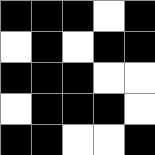[["black", "black", "black", "white", "black"], ["white", "black", "white", "black", "black"], ["black", "black", "black", "white", "white"], ["white", "black", "black", "black", "white"], ["black", "black", "white", "white", "black"]]